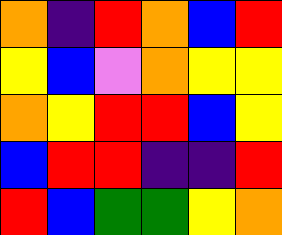[["orange", "indigo", "red", "orange", "blue", "red"], ["yellow", "blue", "violet", "orange", "yellow", "yellow"], ["orange", "yellow", "red", "red", "blue", "yellow"], ["blue", "red", "red", "indigo", "indigo", "red"], ["red", "blue", "green", "green", "yellow", "orange"]]